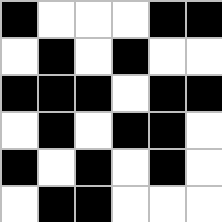[["black", "white", "white", "white", "black", "black"], ["white", "black", "white", "black", "white", "white"], ["black", "black", "black", "white", "black", "black"], ["white", "black", "white", "black", "black", "white"], ["black", "white", "black", "white", "black", "white"], ["white", "black", "black", "white", "white", "white"]]